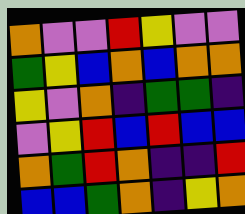[["orange", "violet", "violet", "red", "yellow", "violet", "violet"], ["green", "yellow", "blue", "orange", "blue", "orange", "orange"], ["yellow", "violet", "orange", "indigo", "green", "green", "indigo"], ["violet", "yellow", "red", "blue", "red", "blue", "blue"], ["orange", "green", "red", "orange", "indigo", "indigo", "red"], ["blue", "blue", "green", "orange", "indigo", "yellow", "orange"]]